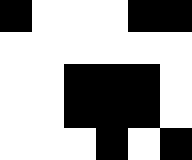[["black", "white", "white", "white", "black", "black"], ["white", "white", "white", "white", "white", "white"], ["white", "white", "black", "black", "black", "white"], ["white", "white", "black", "black", "black", "white"], ["white", "white", "white", "black", "white", "black"]]